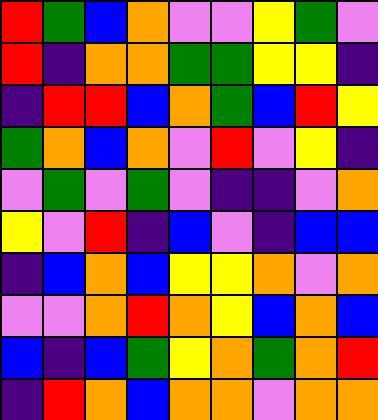[["red", "green", "blue", "orange", "violet", "violet", "yellow", "green", "violet"], ["red", "indigo", "orange", "orange", "green", "green", "yellow", "yellow", "indigo"], ["indigo", "red", "red", "blue", "orange", "green", "blue", "red", "yellow"], ["green", "orange", "blue", "orange", "violet", "red", "violet", "yellow", "indigo"], ["violet", "green", "violet", "green", "violet", "indigo", "indigo", "violet", "orange"], ["yellow", "violet", "red", "indigo", "blue", "violet", "indigo", "blue", "blue"], ["indigo", "blue", "orange", "blue", "yellow", "yellow", "orange", "violet", "orange"], ["violet", "violet", "orange", "red", "orange", "yellow", "blue", "orange", "blue"], ["blue", "indigo", "blue", "green", "yellow", "orange", "green", "orange", "red"], ["indigo", "red", "orange", "blue", "orange", "orange", "violet", "orange", "orange"]]